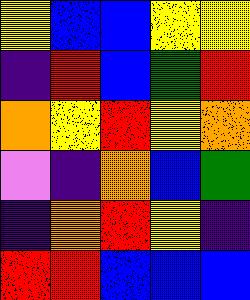[["yellow", "blue", "blue", "yellow", "yellow"], ["indigo", "red", "blue", "green", "red"], ["orange", "yellow", "red", "yellow", "orange"], ["violet", "indigo", "orange", "blue", "green"], ["indigo", "orange", "red", "yellow", "indigo"], ["red", "red", "blue", "blue", "blue"]]